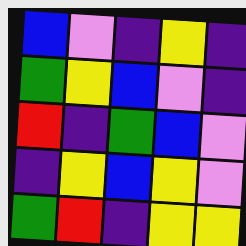[["blue", "violet", "indigo", "yellow", "indigo"], ["green", "yellow", "blue", "violet", "indigo"], ["red", "indigo", "green", "blue", "violet"], ["indigo", "yellow", "blue", "yellow", "violet"], ["green", "red", "indigo", "yellow", "yellow"]]